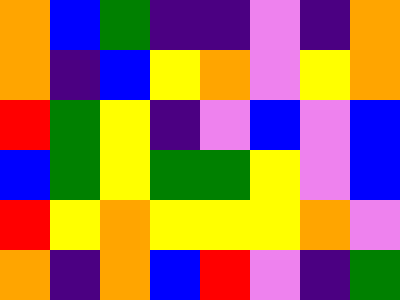[["orange", "blue", "green", "indigo", "indigo", "violet", "indigo", "orange"], ["orange", "indigo", "blue", "yellow", "orange", "violet", "yellow", "orange"], ["red", "green", "yellow", "indigo", "violet", "blue", "violet", "blue"], ["blue", "green", "yellow", "green", "green", "yellow", "violet", "blue"], ["red", "yellow", "orange", "yellow", "yellow", "yellow", "orange", "violet"], ["orange", "indigo", "orange", "blue", "red", "violet", "indigo", "green"]]